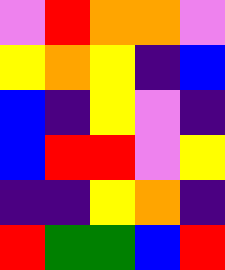[["violet", "red", "orange", "orange", "violet"], ["yellow", "orange", "yellow", "indigo", "blue"], ["blue", "indigo", "yellow", "violet", "indigo"], ["blue", "red", "red", "violet", "yellow"], ["indigo", "indigo", "yellow", "orange", "indigo"], ["red", "green", "green", "blue", "red"]]